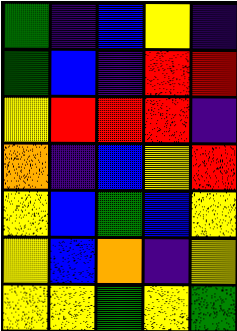[["green", "indigo", "blue", "yellow", "indigo"], ["green", "blue", "indigo", "red", "red"], ["yellow", "red", "red", "red", "indigo"], ["orange", "indigo", "blue", "yellow", "red"], ["yellow", "blue", "green", "blue", "yellow"], ["yellow", "blue", "orange", "indigo", "yellow"], ["yellow", "yellow", "green", "yellow", "green"]]